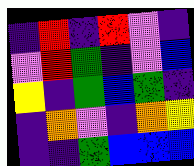[["indigo", "red", "indigo", "red", "violet", "indigo"], ["violet", "red", "green", "indigo", "violet", "blue"], ["yellow", "indigo", "green", "blue", "green", "indigo"], ["indigo", "orange", "violet", "indigo", "orange", "yellow"], ["indigo", "indigo", "green", "blue", "blue", "blue"]]